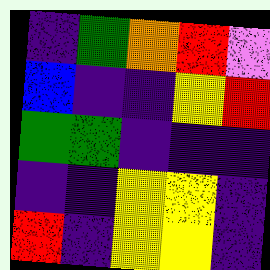[["indigo", "green", "orange", "red", "violet"], ["blue", "indigo", "indigo", "yellow", "red"], ["green", "green", "indigo", "indigo", "indigo"], ["indigo", "indigo", "yellow", "yellow", "indigo"], ["red", "indigo", "yellow", "yellow", "indigo"]]